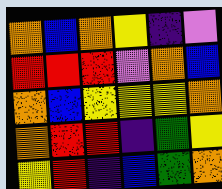[["orange", "blue", "orange", "yellow", "indigo", "violet"], ["red", "red", "red", "violet", "orange", "blue"], ["orange", "blue", "yellow", "yellow", "yellow", "orange"], ["orange", "red", "red", "indigo", "green", "yellow"], ["yellow", "red", "indigo", "blue", "green", "orange"]]